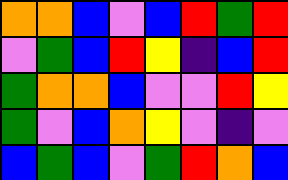[["orange", "orange", "blue", "violet", "blue", "red", "green", "red"], ["violet", "green", "blue", "red", "yellow", "indigo", "blue", "red"], ["green", "orange", "orange", "blue", "violet", "violet", "red", "yellow"], ["green", "violet", "blue", "orange", "yellow", "violet", "indigo", "violet"], ["blue", "green", "blue", "violet", "green", "red", "orange", "blue"]]